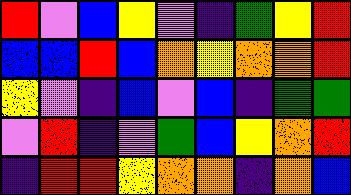[["red", "violet", "blue", "yellow", "violet", "indigo", "green", "yellow", "red"], ["blue", "blue", "red", "blue", "orange", "yellow", "orange", "orange", "red"], ["yellow", "violet", "indigo", "blue", "violet", "blue", "indigo", "green", "green"], ["violet", "red", "indigo", "violet", "green", "blue", "yellow", "orange", "red"], ["indigo", "red", "red", "yellow", "orange", "orange", "indigo", "orange", "blue"]]